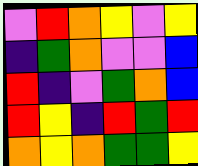[["violet", "red", "orange", "yellow", "violet", "yellow"], ["indigo", "green", "orange", "violet", "violet", "blue"], ["red", "indigo", "violet", "green", "orange", "blue"], ["red", "yellow", "indigo", "red", "green", "red"], ["orange", "yellow", "orange", "green", "green", "yellow"]]